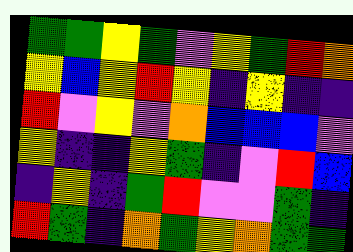[["green", "green", "yellow", "green", "violet", "yellow", "green", "red", "orange"], ["yellow", "blue", "yellow", "red", "yellow", "indigo", "yellow", "indigo", "indigo"], ["red", "violet", "yellow", "violet", "orange", "blue", "blue", "blue", "violet"], ["yellow", "indigo", "indigo", "yellow", "green", "indigo", "violet", "red", "blue"], ["indigo", "yellow", "indigo", "green", "red", "violet", "violet", "green", "indigo"], ["red", "green", "indigo", "orange", "green", "yellow", "orange", "green", "green"]]